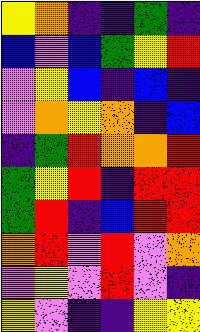[["yellow", "orange", "indigo", "indigo", "green", "indigo"], ["blue", "violet", "blue", "green", "yellow", "red"], ["violet", "yellow", "blue", "indigo", "blue", "indigo"], ["violet", "orange", "yellow", "orange", "indigo", "blue"], ["indigo", "green", "red", "orange", "orange", "red"], ["green", "yellow", "red", "indigo", "red", "red"], ["green", "red", "indigo", "blue", "red", "red"], ["orange", "red", "violet", "red", "violet", "orange"], ["violet", "yellow", "violet", "red", "violet", "indigo"], ["yellow", "violet", "indigo", "indigo", "yellow", "yellow"]]